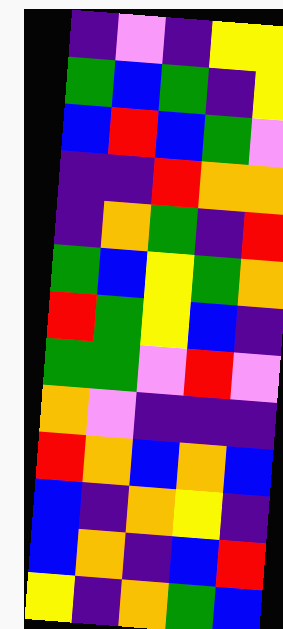[["indigo", "violet", "indigo", "yellow", "yellow"], ["green", "blue", "green", "indigo", "yellow"], ["blue", "red", "blue", "green", "violet"], ["indigo", "indigo", "red", "orange", "orange"], ["indigo", "orange", "green", "indigo", "red"], ["green", "blue", "yellow", "green", "orange"], ["red", "green", "yellow", "blue", "indigo"], ["green", "green", "violet", "red", "violet"], ["orange", "violet", "indigo", "indigo", "indigo"], ["red", "orange", "blue", "orange", "blue"], ["blue", "indigo", "orange", "yellow", "indigo"], ["blue", "orange", "indigo", "blue", "red"], ["yellow", "indigo", "orange", "green", "blue"]]